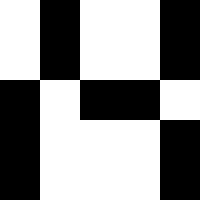[["white", "black", "white", "white", "black"], ["white", "black", "white", "white", "black"], ["black", "white", "black", "black", "white"], ["black", "white", "white", "white", "black"], ["black", "white", "white", "white", "black"]]